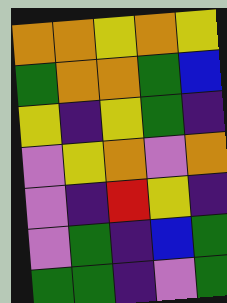[["orange", "orange", "yellow", "orange", "yellow"], ["green", "orange", "orange", "green", "blue"], ["yellow", "indigo", "yellow", "green", "indigo"], ["violet", "yellow", "orange", "violet", "orange"], ["violet", "indigo", "red", "yellow", "indigo"], ["violet", "green", "indigo", "blue", "green"], ["green", "green", "indigo", "violet", "green"]]